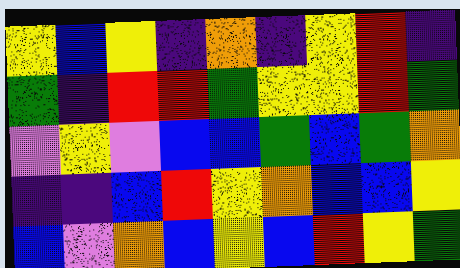[["yellow", "blue", "yellow", "indigo", "orange", "indigo", "yellow", "red", "indigo"], ["green", "indigo", "red", "red", "green", "yellow", "yellow", "red", "green"], ["violet", "yellow", "violet", "blue", "blue", "green", "blue", "green", "orange"], ["indigo", "indigo", "blue", "red", "yellow", "orange", "blue", "blue", "yellow"], ["blue", "violet", "orange", "blue", "yellow", "blue", "red", "yellow", "green"]]